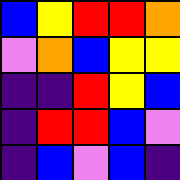[["blue", "yellow", "red", "red", "orange"], ["violet", "orange", "blue", "yellow", "yellow"], ["indigo", "indigo", "red", "yellow", "blue"], ["indigo", "red", "red", "blue", "violet"], ["indigo", "blue", "violet", "blue", "indigo"]]